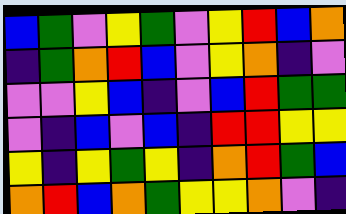[["blue", "green", "violet", "yellow", "green", "violet", "yellow", "red", "blue", "orange"], ["indigo", "green", "orange", "red", "blue", "violet", "yellow", "orange", "indigo", "violet"], ["violet", "violet", "yellow", "blue", "indigo", "violet", "blue", "red", "green", "green"], ["violet", "indigo", "blue", "violet", "blue", "indigo", "red", "red", "yellow", "yellow"], ["yellow", "indigo", "yellow", "green", "yellow", "indigo", "orange", "red", "green", "blue"], ["orange", "red", "blue", "orange", "green", "yellow", "yellow", "orange", "violet", "indigo"]]